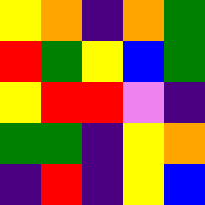[["yellow", "orange", "indigo", "orange", "green"], ["red", "green", "yellow", "blue", "green"], ["yellow", "red", "red", "violet", "indigo"], ["green", "green", "indigo", "yellow", "orange"], ["indigo", "red", "indigo", "yellow", "blue"]]